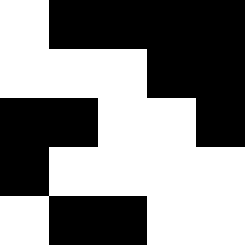[["white", "black", "black", "black", "black"], ["white", "white", "white", "black", "black"], ["black", "black", "white", "white", "black"], ["black", "white", "white", "white", "white"], ["white", "black", "black", "white", "white"]]